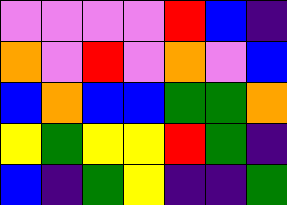[["violet", "violet", "violet", "violet", "red", "blue", "indigo"], ["orange", "violet", "red", "violet", "orange", "violet", "blue"], ["blue", "orange", "blue", "blue", "green", "green", "orange"], ["yellow", "green", "yellow", "yellow", "red", "green", "indigo"], ["blue", "indigo", "green", "yellow", "indigo", "indigo", "green"]]